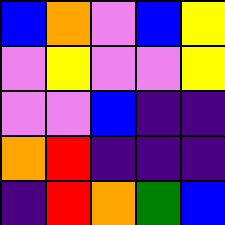[["blue", "orange", "violet", "blue", "yellow"], ["violet", "yellow", "violet", "violet", "yellow"], ["violet", "violet", "blue", "indigo", "indigo"], ["orange", "red", "indigo", "indigo", "indigo"], ["indigo", "red", "orange", "green", "blue"]]